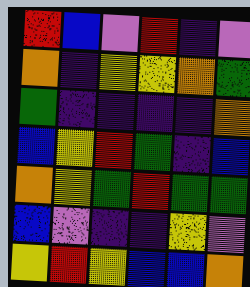[["red", "blue", "violet", "red", "indigo", "violet"], ["orange", "indigo", "yellow", "yellow", "orange", "green"], ["green", "indigo", "indigo", "indigo", "indigo", "orange"], ["blue", "yellow", "red", "green", "indigo", "blue"], ["orange", "yellow", "green", "red", "green", "green"], ["blue", "violet", "indigo", "indigo", "yellow", "violet"], ["yellow", "red", "yellow", "blue", "blue", "orange"]]